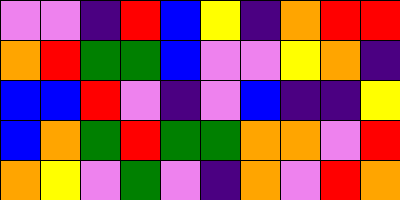[["violet", "violet", "indigo", "red", "blue", "yellow", "indigo", "orange", "red", "red"], ["orange", "red", "green", "green", "blue", "violet", "violet", "yellow", "orange", "indigo"], ["blue", "blue", "red", "violet", "indigo", "violet", "blue", "indigo", "indigo", "yellow"], ["blue", "orange", "green", "red", "green", "green", "orange", "orange", "violet", "red"], ["orange", "yellow", "violet", "green", "violet", "indigo", "orange", "violet", "red", "orange"]]